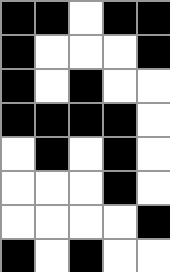[["black", "black", "white", "black", "black"], ["black", "white", "white", "white", "black"], ["black", "white", "black", "white", "white"], ["black", "black", "black", "black", "white"], ["white", "black", "white", "black", "white"], ["white", "white", "white", "black", "white"], ["white", "white", "white", "white", "black"], ["black", "white", "black", "white", "white"]]